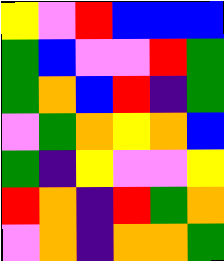[["yellow", "violet", "red", "blue", "blue", "blue"], ["green", "blue", "violet", "violet", "red", "green"], ["green", "orange", "blue", "red", "indigo", "green"], ["violet", "green", "orange", "yellow", "orange", "blue"], ["green", "indigo", "yellow", "violet", "violet", "yellow"], ["red", "orange", "indigo", "red", "green", "orange"], ["violet", "orange", "indigo", "orange", "orange", "green"]]